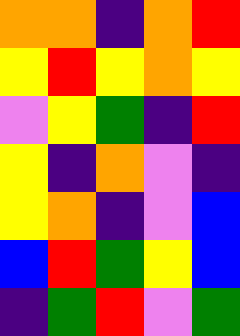[["orange", "orange", "indigo", "orange", "red"], ["yellow", "red", "yellow", "orange", "yellow"], ["violet", "yellow", "green", "indigo", "red"], ["yellow", "indigo", "orange", "violet", "indigo"], ["yellow", "orange", "indigo", "violet", "blue"], ["blue", "red", "green", "yellow", "blue"], ["indigo", "green", "red", "violet", "green"]]